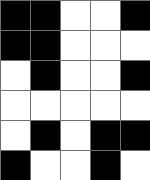[["black", "black", "white", "white", "black"], ["black", "black", "white", "white", "white"], ["white", "black", "white", "white", "black"], ["white", "white", "white", "white", "white"], ["white", "black", "white", "black", "black"], ["black", "white", "white", "black", "white"]]